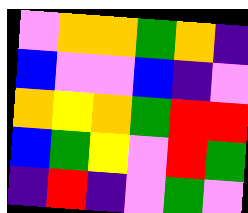[["violet", "orange", "orange", "green", "orange", "indigo"], ["blue", "violet", "violet", "blue", "indigo", "violet"], ["orange", "yellow", "orange", "green", "red", "red"], ["blue", "green", "yellow", "violet", "red", "green"], ["indigo", "red", "indigo", "violet", "green", "violet"]]